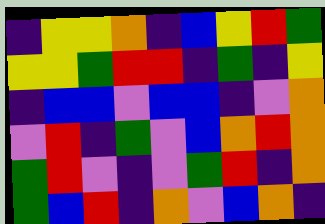[["indigo", "yellow", "yellow", "orange", "indigo", "blue", "yellow", "red", "green"], ["yellow", "yellow", "green", "red", "red", "indigo", "green", "indigo", "yellow"], ["indigo", "blue", "blue", "violet", "blue", "blue", "indigo", "violet", "orange"], ["violet", "red", "indigo", "green", "violet", "blue", "orange", "red", "orange"], ["green", "red", "violet", "indigo", "violet", "green", "red", "indigo", "orange"], ["green", "blue", "red", "indigo", "orange", "violet", "blue", "orange", "indigo"]]